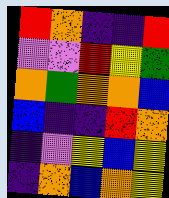[["red", "orange", "indigo", "indigo", "red"], ["violet", "violet", "red", "yellow", "green"], ["orange", "green", "orange", "orange", "blue"], ["blue", "indigo", "indigo", "red", "orange"], ["indigo", "violet", "yellow", "blue", "yellow"], ["indigo", "orange", "blue", "orange", "yellow"]]